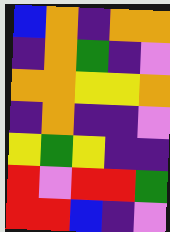[["blue", "orange", "indigo", "orange", "orange"], ["indigo", "orange", "green", "indigo", "violet"], ["orange", "orange", "yellow", "yellow", "orange"], ["indigo", "orange", "indigo", "indigo", "violet"], ["yellow", "green", "yellow", "indigo", "indigo"], ["red", "violet", "red", "red", "green"], ["red", "red", "blue", "indigo", "violet"]]